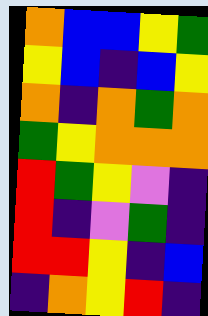[["orange", "blue", "blue", "yellow", "green"], ["yellow", "blue", "indigo", "blue", "yellow"], ["orange", "indigo", "orange", "green", "orange"], ["green", "yellow", "orange", "orange", "orange"], ["red", "green", "yellow", "violet", "indigo"], ["red", "indigo", "violet", "green", "indigo"], ["red", "red", "yellow", "indigo", "blue"], ["indigo", "orange", "yellow", "red", "indigo"]]